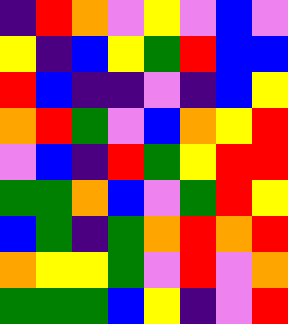[["indigo", "red", "orange", "violet", "yellow", "violet", "blue", "violet"], ["yellow", "indigo", "blue", "yellow", "green", "red", "blue", "blue"], ["red", "blue", "indigo", "indigo", "violet", "indigo", "blue", "yellow"], ["orange", "red", "green", "violet", "blue", "orange", "yellow", "red"], ["violet", "blue", "indigo", "red", "green", "yellow", "red", "red"], ["green", "green", "orange", "blue", "violet", "green", "red", "yellow"], ["blue", "green", "indigo", "green", "orange", "red", "orange", "red"], ["orange", "yellow", "yellow", "green", "violet", "red", "violet", "orange"], ["green", "green", "green", "blue", "yellow", "indigo", "violet", "red"]]